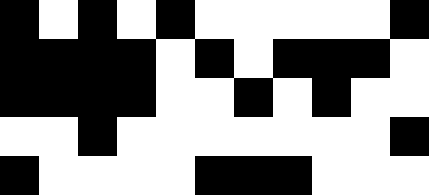[["black", "white", "black", "white", "black", "white", "white", "white", "white", "white", "black"], ["black", "black", "black", "black", "white", "black", "white", "black", "black", "black", "white"], ["black", "black", "black", "black", "white", "white", "black", "white", "black", "white", "white"], ["white", "white", "black", "white", "white", "white", "white", "white", "white", "white", "black"], ["black", "white", "white", "white", "white", "black", "black", "black", "white", "white", "white"]]